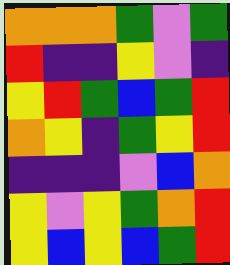[["orange", "orange", "orange", "green", "violet", "green"], ["red", "indigo", "indigo", "yellow", "violet", "indigo"], ["yellow", "red", "green", "blue", "green", "red"], ["orange", "yellow", "indigo", "green", "yellow", "red"], ["indigo", "indigo", "indigo", "violet", "blue", "orange"], ["yellow", "violet", "yellow", "green", "orange", "red"], ["yellow", "blue", "yellow", "blue", "green", "red"]]